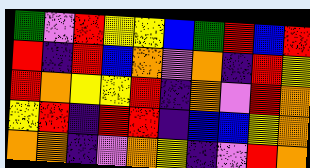[["green", "violet", "red", "yellow", "yellow", "blue", "green", "red", "blue", "red"], ["red", "indigo", "red", "blue", "orange", "violet", "orange", "indigo", "red", "yellow"], ["red", "orange", "yellow", "yellow", "red", "indigo", "orange", "violet", "red", "orange"], ["yellow", "red", "indigo", "red", "red", "indigo", "blue", "blue", "yellow", "orange"], ["orange", "orange", "indigo", "violet", "orange", "yellow", "indigo", "violet", "red", "orange"]]